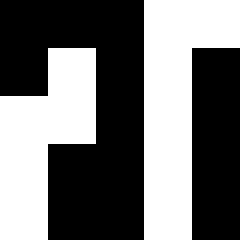[["black", "black", "black", "white", "white"], ["black", "white", "black", "white", "black"], ["white", "white", "black", "white", "black"], ["white", "black", "black", "white", "black"], ["white", "black", "black", "white", "black"]]